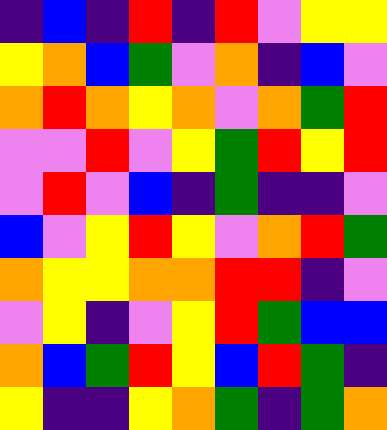[["indigo", "blue", "indigo", "red", "indigo", "red", "violet", "yellow", "yellow"], ["yellow", "orange", "blue", "green", "violet", "orange", "indigo", "blue", "violet"], ["orange", "red", "orange", "yellow", "orange", "violet", "orange", "green", "red"], ["violet", "violet", "red", "violet", "yellow", "green", "red", "yellow", "red"], ["violet", "red", "violet", "blue", "indigo", "green", "indigo", "indigo", "violet"], ["blue", "violet", "yellow", "red", "yellow", "violet", "orange", "red", "green"], ["orange", "yellow", "yellow", "orange", "orange", "red", "red", "indigo", "violet"], ["violet", "yellow", "indigo", "violet", "yellow", "red", "green", "blue", "blue"], ["orange", "blue", "green", "red", "yellow", "blue", "red", "green", "indigo"], ["yellow", "indigo", "indigo", "yellow", "orange", "green", "indigo", "green", "orange"]]